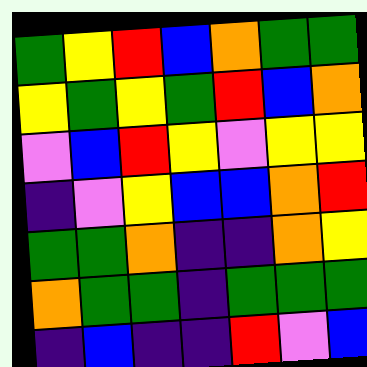[["green", "yellow", "red", "blue", "orange", "green", "green"], ["yellow", "green", "yellow", "green", "red", "blue", "orange"], ["violet", "blue", "red", "yellow", "violet", "yellow", "yellow"], ["indigo", "violet", "yellow", "blue", "blue", "orange", "red"], ["green", "green", "orange", "indigo", "indigo", "orange", "yellow"], ["orange", "green", "green", "indigo", "green", "green", "green"], ["indigo", "blue", "indigo", "indigo", "red", "violet", "blue"]]